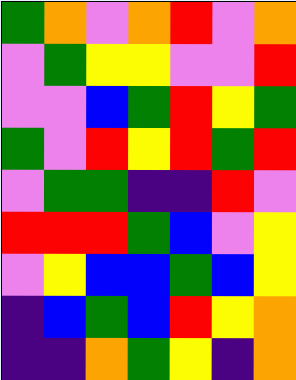[["green", "orange", "violet", "orange", "red", "violet", "orange"], ["violet", "green", "yellow", "yellow", "violet", "violet", "red"], ["violet", "violet", "blue", "green", "red", "yellow", "green"], ["green", "violet", "red", "yellow", "red", "green", "red"], ["violet", "green", "green", "indigo", "indigo", "red", "violet"], ["red", "red", "red", "green", "blue", "violet", "yellow"], ["violet", "yellow", "blue", "blue", "green", "blue", "yellow"], ["indigo", "blue", "green", "blue", "red", "yellow", "orange"], ["indigo", "indigo", "orange", "green", "yellow", "indigo", "orange"]]